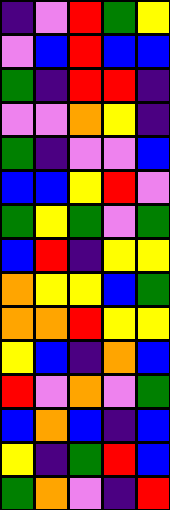[["indigo", "violet", "red", "green", "yellow"], ["violet", "blue", "red", "blue", "blue"], ["green", "indigo", "red", "red", "indigo"], ["violet", "violet", "orange", "yellow", "indigo"], ["green", "indigo", "violet", "violet", "blue"], ["blue", "blue", "yellow", "red", "violet"], ["green", "yellow", "green", "violet", "green"], ["blue", "red", "indigo", "yellow", "yellow"], ["orange", "yellow", "yellow", "blue", "green"], ["orange", "orange", "red", "yellow", "yellow"], ["yellow", "blue", "indigo", "orange", "blue"], ["red", "violet", "orange", "violet", "green"], ["blue", "orange", "blue", "indigo", "blue"], ["yellow", "indigo", "green", "red", "blue"], ["green", "orange", "violet", "indigo", "red"]]